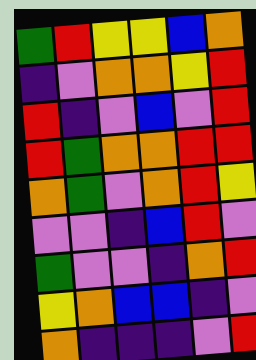[["green", "red", "yellow", "yellow", "blue", "orange"], ["indigo", "violet", "orange", "orange", "yellow", "red"], ["red", "indigo", "violet", "blue", "violet", "red"], ["red", "green", "orange", "orange", "red", "red"], ["orange", "green", "violet", "orange", "red", "yellow"], ["violet", "violet", "indigo", "blue", "red", "violet"], ["green", "violet", "violet", "indigo", "orange", "red"], ["yellow", "orange", "blue", "blue", "indigo", "violet"], ["orange", "indigo", "indigo", "indigo", "violet", "red"]]